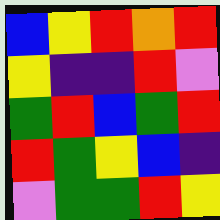[["blue", "yellow", "red", "orange", "red"], ["yellow", "indigo", "indigo", "red", "violet"], ["green", "red", "blue", "green", "red"], ["red", "green", "yellow", "blue", "indigo"], ["violet", "green", "green", "red", "yellow"]]